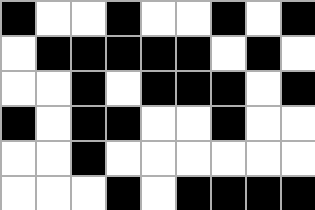[["black", "white", "white", "black", "white", "white", "black", "white", "black"], ["white", "black", "black", "black", "black", "black", "white", "black", "white"], ["white", "white", "black", "white", "black", "black", "black", "white", "black"], ["black", "white", "black", "black", "white", "white", "black", "white", "white"], ["white", "white", "black", "white", "white", "white", "white", "white", "white"], ["white", "white", "white", "black", "white", "black", "black", "black", "black"]]